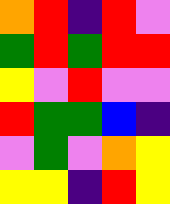[["orange", "red", "indigo", "red", "violet"], ["green", "red", "green", "red", "red"], ["yellow", "violet", "red", "violet", "violet"], ["red", "green", "green", "blue", "indigo"], ["violet", "green", "violet", "orange", "yellow"], ["yellow", "yellow", "indigo", "red", "yellow"]]